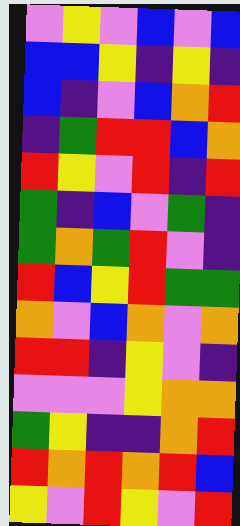[["violet", "yellow", "violet", "blue", "violet", "blue"], ["blue", "blue", "yellow", "indigo", "yellow", "indigo"], ["blue", "indigo", "violet", "blue", "orange", "red"], ["indigo", "green", "red", "red", "blue", "orange"], ["red", "yellow", "violet", "red", "indigo", "red"], ["green", "indigo", "blue", "violet", "green", "indigo"], ["green", "orange", "green", "red", "violet", "indigo"], ["red", "blue", "yellow", "red", "green", "green"], ["orange", "violet", "blue", "orange", "violet", "orange"], ["red", "red", "indigo", "yellow", "violet", "indigo"], ["violet", "violet", "violet", "yellow", "orange", "orange"], ["green", "yellow", "indigo", "indigo", "orange", "red"], ["red", "orange", "red", "orange", "red", "blue"], ["yellow", "violet", "red", "yellow", "violet", "red"]]